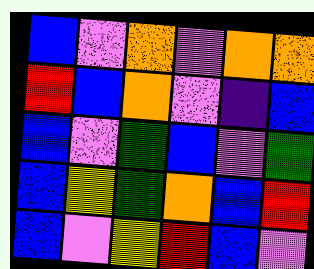[["blue", "violet", "orange", "violet", "orange", "orange"], ["red", "blue", "orange", "violet", "indigo", "blue"], ["blue", "violet", "green", "blue", "violet", "green"], ["blue", "yellow", "green", "orange", "blue", "red"], ["blue", "violet", "yellow", "red", "blue", "violet"]]